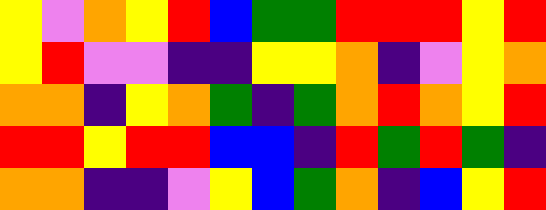[["yellow", "violet", "orange", "yellow", "red", "blue", "green", "green", "red", "red", "red", "yellow", "red"], ["yellow", "red", "violet", "violet", "indigo", "indigo", "yellow", "yellow", "orange", "indigo", "violet", "yellow", "orange"], ["orange", "orange", "indigo", "yellow", "orange", "green", "indigo", "green", "orange", "red", "orange", "yellow", "red"], ["red", "red", "yellow", "red", "red", "blue", "blue", "indigo", "red", "green", "red", "green", "indigo"], ["orange", "orange", "indigo", "indigo", "violet", "yellow", "blue", "green", "orange", "indigo", "blue", "yellow", "red"]]